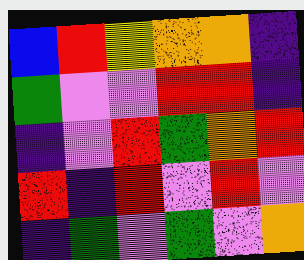[["blue", "red", "yellow", "orange", "orange", "indigo"], ["green", "violet", "violet", "red", "red", "indigo"], ["indigo", "violet", "red", "green", "orange", "red"], ["red", "indigo", "red", "violet", "red", "violet"], ["indigo", "green", "violet", "green", "violet", "orange"]]